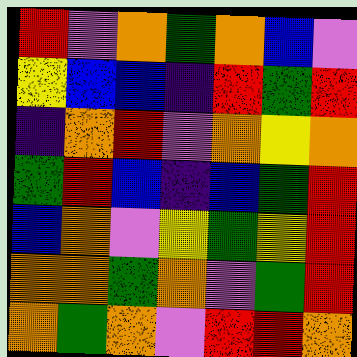[["red", "violet", "orange", "green", "orange", "blue", "violet"], ["yellow", "blue", "blue", "indigo", "red", "green", "red"], ["indigo", "orange", "red", "violet", "orange", "yellow", "orange"], ["green", "red", "blue", "indigo", "blue", "green", "red"], ["blue", "orange", "violet", "yellow", "green", "yellow", "red"], ["orange", "orange", "green", "orange", "violet", "green", "red"], ["orange", "green", "orange", "violet", "red", "red", "orange"]]